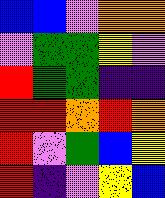[["blue", "blue", "violet", "orange", "orange"], ["violet", "green", "green", "yellow", "violet"], ["red", "green", "green", "indigo", "indigo"], ["red", "red", "orange", "red", "orange"], ["red", "violet", "green", "blue", "yellow"], ["red", "indigo", "violet", "yellow", "blue"]]